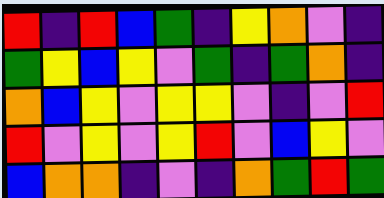[["red", "indigo", "red", "blue", "green", "indigo", "yellow", "orange", "violet", "indigo"], ["green", "yellow", "blue", "yellow", "violet", "green", "indigo", "green", "orange", "indigo"], ["orange", "blue", "yellow", "violet", "yellow", "yellow", "violet", "indigo", "violet", "red"], ["red", "violet", "yellow", "violet", "yellow", "red", "violet", "blue", "yellow", "violet"], ["blue", "orange", "orange", "indigo", "violet", "indigo", "orange", "green", "red", "green"]]